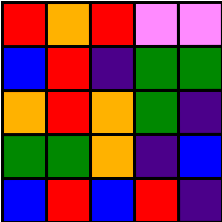[["red", "orange", "red", "violet", "violet"], ["blue", "red", "indigo", "green", "green"], ["orange", "red", "orange", "green", "indigo"], ["green", "green", "orange", "indigo", "blue"], ["blue", "red", "blue", "red", "indigo"]]